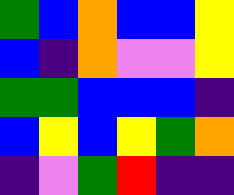[["green", "blue", "orange", "blue", "blue", "yellow"], ["blue", "indigo", "orange", "violet", "violet", "yellow"], ["green", "green", "blue", "blue", "blue", "indigo"], ["blue", "yellow", "blue", "yellow", "green", "orange"], ["indigo", "violet", "green", "red", "indigo", "indigo"]]